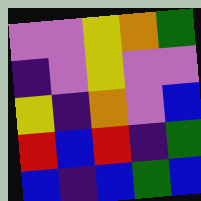[["violet", "violet", "yellow", "orange", "green"], ["indigo", "violet", "yellow", "violet", "violet"], ["yellow", "indigo", "orange", "violet", "blue"], ["red", "blue", "red", "indigo", "green"], ["blue", "indigo", "blue", "green", "blue"]]